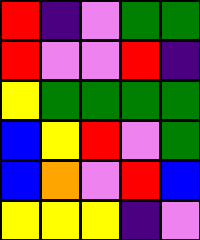[["red", "indigo", "violet", "green", "green"], ["red", "violet", "violet", "red", "indigo"], ["yellow", "green", "green", "green", "green"], ["blue", "yellow", "red", "violet", "green"], ["blue", "orange", "violet", "red", "blue"], ["yellow", "yellow", "yellow", "indigo", "violet"]]